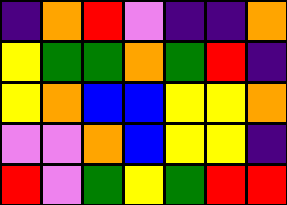[["indigo", "orange", "red", "violet", "indigo", "indigo", "orange"], ["yellow", "green", "green", "orange", "green", "red", "indigo"], ["yellow", "orange", "blue", "blue", "yellow", "yellow", "orange"], ["violet", "violet", "orange", "blue", "yellow", "yellow", "indigo"], ["red", "violet", "green", "yellow", "green", "red", "red"]]